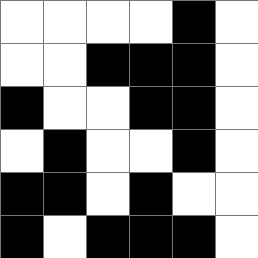[["white", "white", "white", "white", "black", "white"], ["white", "white", "black", "black", "black", "white"], ["black", "white", "white", "black", "black", "white"], ["white", "black", "white", "white", "black", "white"], ["black", "black", "white", "black", "white", "white"], ["black", "white", "black", "black", "black", "white"]]